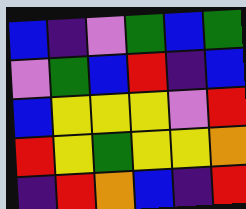[["blue", "indigo", "violet", "green", "blue", "green"], ["violet", "green", "blue", "red", "indigo", "blue"], ["blue", "yellow", "yellow", "yellow", "violet", "red"], ["red", "yellow", "green", "yellow", "yellow", "orange"], ["indigo", "red", "orange", "blue", "indigo", "red"]]